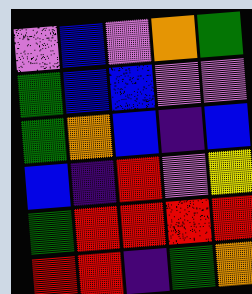[["violet", "blue", "violet", "orange", "green"], ["green", "blue", "blue", "violet", "violet"], ["green", "orange", "blue", "indigo", "blue"], ["blue", "indigo", "red", "violet", "yellow"], ["green", "red", "red", "red", "red"], ["red", "red", "indigo", "green", "orange"]]